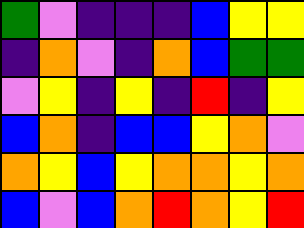[["green", "violet", "indigo", "indigo", "indigo", "blue", "yellow", "yellow"], ["indigo", "orange", "violet", "indigo", "orange", "blue", "green", "green"], ["violet", "yellow", "indigo", "yellow", "indigo", "red", "indigo", "yellow"], ["blue", "orange", "indigo", "blue", "blue", "yellow", "orange", "violet"], ["orange", "yellow", "blue", "yellow", "orange", "orange", "yellow", "orange"], ["blue", "violet", "blue", "orange", "red", "orange", "yellow", "red"]]